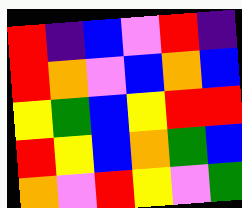[["red", "indigo", "blue", "violet", "red", "indigo"], ["red", "orange", "violet", "blue", "orange", "blue"], ["yellow", "green", "blue", "yellow", "red", "red"], ["red", "yellow", "blue", "orange", "green", "blue"], ["orange", "violet", "red", "yellow", "violet", "green"]]